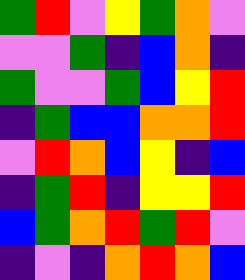[["green", "red", "violet", "yellow", "green", "orange", "violet"], ["violet", "violet", "green", "indigo", "blue", "orange", "indigo"], ["green", "violet", "violet", "green", "blue", "yellow", "red"], ["indigo", "green", "blue", "blue", "orange", "orange", "red"], ["violet", "red", "orange", "blue", "yellow", "indigo", "blue"], ["indigo", "green", "red", "indigo", "yellow", "yellow", "red"], ["blue", "green", "orange", "red", "green", "red", "violet"], ["indigo", "violet", "indigo", "orange", "red", "orange", "blue"]]